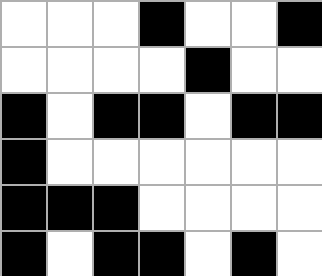[["white", "white", "white", "black", "white", "white", "black"], ["white", "white", "white", "white", "black", "white", "white"], ["black", "white", "black", "black", "white", "black", "black"], ["black", "white", "white", "white", "white", "white", "white"], ["black", "black", "black", "white", "white", "white", "white"], ["black", "white", "black", "black", "white", "black", "white"]]